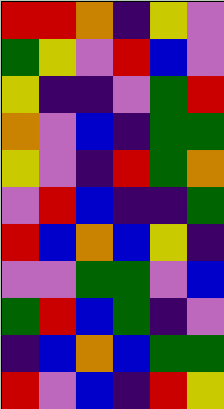[["red", "red", "orange", "indigo", "yellow", "violet"], ["green", "yellow", "violet", "red", "blue", "violet"], ["yellow", "indigo", "indigo", "violet", "green", "red"], ["orange", "violet", "blue", "indigo", "green", "green"], ["yellow", "violet", "indigo", "red", "green", "orange"], ["violet", "red", "blue", "indigo", "indigo", "green"], ["red", "blue", "orange", "blue", "yellow", "indigo"], ["violet", "violet", "green", "green", "violet", "blue"], ["green", "red", "blue", "green", "indigo", "violet"], ["indigo", "blue", "orange", "blue", "green", "green"], ["red", "violet", "blue", "indigo", "red", "yellow"]]